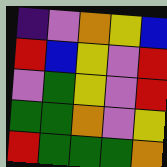[["indigo", "violet", "orange", "yellow", "blue"], ["red", "blue", "yellow", "violet", "red"], ["violet", "green", "yellow", "violet", "red"], ["green", "green", "orange", "violet", "yellow"], ["red", "green", "green", "green", "orange"]]